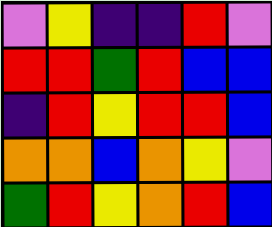[["violet", "yellow", "indigo", "indigo", "red", "violet"], ["red", "red", "green", "red", "blue", "blue"], ["indigo", "red", "yellow", "red", "red", "blue"], ["orange", "orange", "blue", "orange", "yellow", "violet"], ["green", "red", "yellow", "orange", "red", "blue"]]